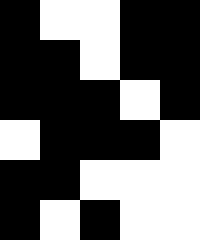[["black", "white", "white", "black", "black"], ["black", "black", "white", "black", "black"], ["black", "black", "black", "white", "black"], ["white", "black", "black", "black", "white"], ["black", "black", "white", "white", "white"], ["black", "white", "black", "white", "white"]]